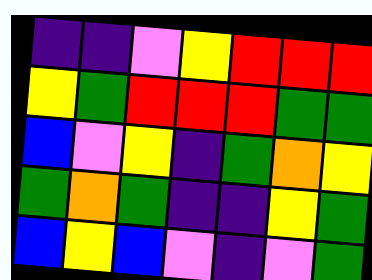[["indigo", "indigo", "violet", "yellow", "red", "red", "red"], ["yellow", "green", "red", "red", "red", "green", "green"], ["blue", "violet", "yellow", "indigo", "green", "orange", "yellow"], ["green", "orange", "green", "indigo", "indigo", "yellow", "green"], ["blue", "yellow", "blue", "violet", "indigo", "violet", "green"]]